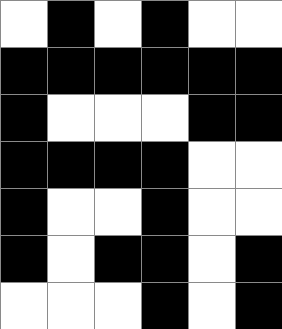[["white", "black", "white", "black", "white", "white"], ["black", "black", "black", "black", "black", "black"], ["black", "white", "white", "white", "black", "black"], ["black", "black", "black", "black", "white", "white"], ["black", "white", "white", "black", "white", "white"], ["black", "white", "black", "black", "white", "black"], ["white", "white", "white", "black", "white", "black"]]